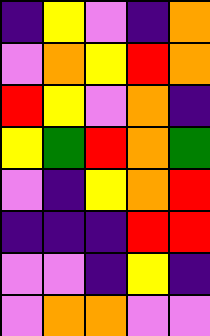[["indigo", "yellow", "violet", "indigo", "orange"], ["violet", "orange", "yellow", "red", "orange"], ["red", "yellow", "violet", "orange", "indigo"], ["yellow", "green", "red", "orange", "green"], ["violet", "indigo", "yellow", "orange", "red"], ["indigo", "indigo", "indigo", "red", "red"], ["violet", "violet", "indigo", "yellow", "indigo"], ["violet", "orange", "orange", "violet", "violet"]]